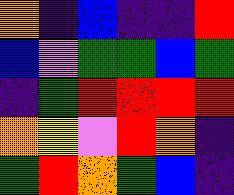[["orange", "indigo", "blue", "indigo", "indigo", "red"], ["blue", "violet", "green", "green", "blue", "green"], ["indigo", "green", "red", "red", "red", "red"], ["orange", "yellow", "violet", "red", "orange", "indigo"], ["green", "red", "orange", "green", "blue", "indigo"]]